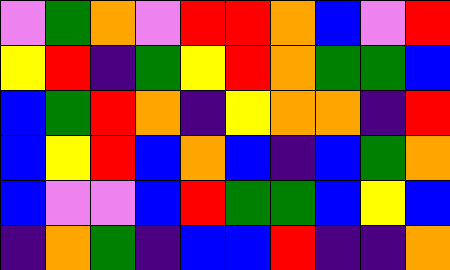[["violet", "green", "orange", "violet", "red", "red", "orange", "blue", "violet", "red"], ["yellow", "red", "indigo", "green", "yellow", "red", "orange", "green", "green", "blue"], ["blue", "green", "red", "orange", "indigo", "yellow", "orange", "orange", "indigo", "red"], ["blue", "yellow", "red", "blue", "orange", "blue", "indigo", "blue", "green", "orange"], ["blue", "violet", "violet", "blue", "red", "green", "green", "blue", "yellow", "blue"], ["indigo", "orange", "green", "indigo", "blue", "blue", "red", "indigo", "indigo", "orange"]]